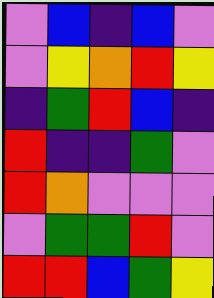[["violet", "blue", "indigo", "blue", "violet"], ["violet", "yellow", "orange", "red", "yellow"], ["indigo", "green", "red", "blue", "indigo"], ["red", "indigo", "indigo", "green", "violet"], ["red", "orange", "violet", "violet", "violet"], ["violet", "green", "green", "red", "violet"], ["red", "red", "blue", "green", "yellow"]]